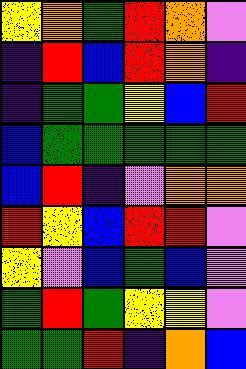[["yellow", "orange", "green", "red", "orange", "violet"], ["indigo", "red", "blue", "red", "orange", "indigo"], ["indigo", "green", "green", "yellow", "blue", "red"], ["blue", "green", "green", "green", "green", "green"], ["blue", "red", "indigo", "violet", "orange", "orange"], ["red", "yellow", "blue", "red", "red", "violet"], ["yellow", "violet", "blue", "green", "blue", "violet"], ["green", "red", "green", "yellow", "yellow", "violet"], ["green", "green", "red", "indigo", "orange", "blue"]]